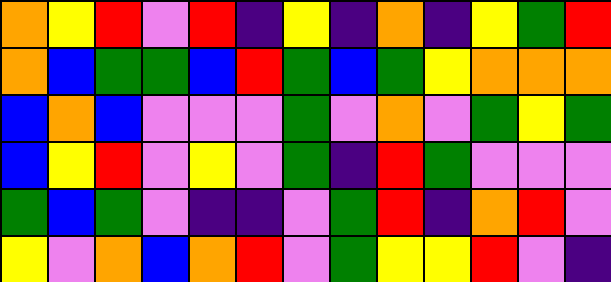[["orange", "yellow", "red", "violet", "red", "indigo", "yellow", "indigo", "orange", "indigo", "yellow", "green", "red"], ["orange", "blue", "green", "green", "blue", "red", "green", "blue", "green", "yellow", "orange", "orange", "orange"], ["blue", "orange", "blue", "violet", "violet", "violet", "green", "violet", "orange", "violet", "green", "yellow", "green"], ["blue", "yellow", "red", "violet", "yellow", "violet", "green", "indigo", "red", "green", "violet", "violet", "violet"], ["green", "blue", "green", "violet", "indigo", "indigo", "violet", "green", "red", "indigo", "orange", "red", "violet"], ["yellow", "violet", "orange", "blue", "orange", "red", "violet", "green", "yellow", "yellow", "red", "violet", "indigo"]]